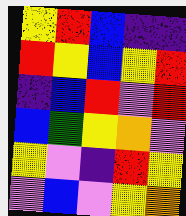[["yellow", "red", "blue", "indigo", "indigo"], ["red", "yellow", "blue", "yellow", "red"], ["indigo", "blue", "red", "violet", "red"], ["blue", "green", "yellow", "orange", "violet"], ["yellow", "violet", "indigo", "red", "yellow"], ["violet", "blue", "violet", "yellow", "orange"]]